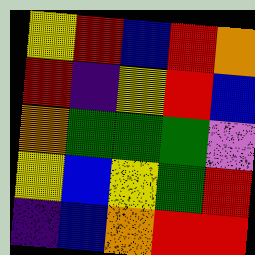[["yellow", "red", "blue", "red", "orange"], ["red", "indigo", "yellow", "red", "blue"], ["orange", "green", "green", "green", "violet"], ["yellow", "blue", "yellow", "green", "red"], ["indigo", "blue", "orange", "red", "red"]]